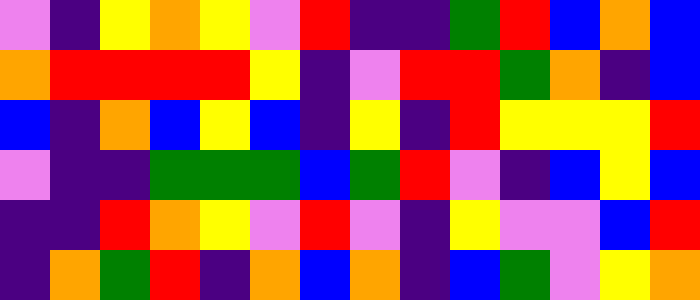[["violet", "indigo", "yellow", "orange", "yellow", "violet", "red", "indigo", "indigo", "green", "red", "blue", "orange", "blue"], ["orange", "red", "red", "red", "red", "yellow", "indigo", "violet", "red", "red", "green", "orange", "indigo", "blue"], ["blue", "indigo", "orange", "blue", "yellow", "blue", "indigo", "yellow", "indigo", "red", "yellow", "yellow", "yellow", "red"], ["violet", "indigo", "indigo", "green", "green", "green", "blue", "green", "red", "violet", "indigo", "blue", "yellow", "blue"], ["indigo", "indigo", "red", "orange", "yellow", "violet", "red", "violet", "indigo", "yellow", "violet", "violet", "blue", "red"], ["indigo", "orange", "green", "red", "indigo", "orange", "blue", "orange", "indigo", "blue", "green", "violet", "yellow", "orange"]]